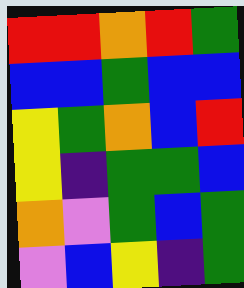[["red", "red", "orange", "red", "green"], ["blue", "blue", "green", "blue", "blue"], ["yellow", "green", "orange", "blue", "red"], ["yellow", "indigo", "green", "green", "blue"], ["orange", "violet", "green", "blue", "green"], ["violet", "blue", "yellow", "indigo", "green"]]